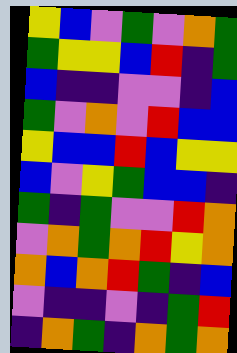[["yellow", "blue", "violet", "green", "violet", "orange", "green"], ["green", "yellow", "yellow", "blue", "red", "indigo", "green"], ["blue", "indigo", "indigo", "violet", "violet", "indigo", "blue"], ["green", "violet", "orange", "violet", "red", "blue", "blue"], ["yellow", "blue", "blue", "red", "blue", "yellow", "yellow"], ["blue", "violet", "yellow", "green", "blue", "blue", "indigo"], ["green", "indigo", "green", "violet", "violet", "red", "orange"], ["violet", "orange", "green", "orange", "red", "yellow", "orange"], ["orange", "blue", "orange", "red", "green", "indigo", "blue"], ["violet", "indigo", "indigo", "violet", "indigo", "green", "red"], ["indigo", "orange", "green", "indigo", "orange", "green", "orange"]]